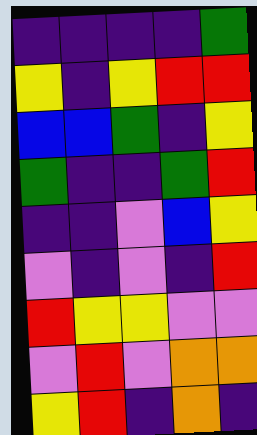[["indigo", "indigo", "indigo", "indigo", "green"], ["yellow", "indigo", "yellow", "red", "red"], ["blue", "blue", "green", "indigo", "yellow"], ["green", "indigo", "indigo", "green", "red"], ["indigo", "indigo", "violet", "blue", "yellow"], ["violet", "indigo", "violet", "indigo", "red"], ["red", "yellow", "yellow", "violet", "violet"], ["violet", "red", "violet", "orange", "orange"], ["yellow", "red", "indigo", "orange", "indigo"]]